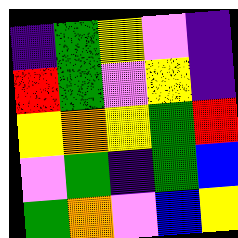[["indigo", "green", "yellow", "violet", "indigo"], ["red", "green", "violet", "yellow", "indigo"], ["yellow", "orange", "yellow", "green", "red"], ["violet", "green", "indigo", "green", "blue"], ["green", "orange", "violet", "blue", "yellow"]]